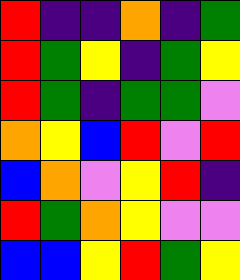[["red", "indigo", "indigo", "orange", "indigo", "green"], ["red", "green", "yellow", "indigo", "green", "yellow"], ["red", "green", "indigo", "green", "green", "violet"], ["orange", "yellow", "blue", "red", "violet", "red"], ["blue", "orange", "violet", "yellow", "red", "indigo"], ["red", "green", "orange", "yellow", "violet", "violet"], ["blue", "blue", "yellow", "red", "green", "yellow"]]